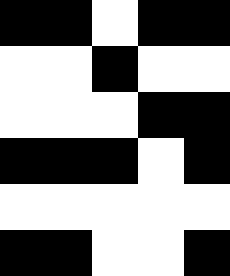[["black", "black", "white", "black", "black"], ["white", "white", "black", "white", "white"], ["white", "white", "white", "black", "black"], ["black", "black", "black", "white", "black"], ["white", "white", "white", "white", "white"], ["black", "black", "white", "white", "black"]]